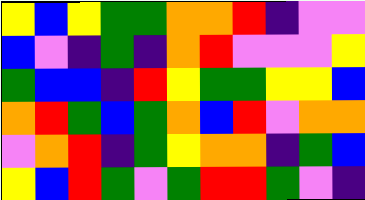[["yellow", "blue", "yellow", "green", "green", "orange", "orange", "red", "indigo", "violet", "violet"], ["blue", "violet", "indigo", "green", "indigo", "orange", "red", "violet", "violet", "violet", "yellow"], ["green", "blue", "blue", "indigo", "red", "yellow", "green", "green", "yellow", "yellow", "blue"], ["orange", "red", "green", "blue", "green", "orange", "blue", "red", "violet", "orange", "orange"], ["violet", "orange", "red", "indigo", "green", "yellow", "orange", "orange", "indigo", "green", "blue"], ["yellow", "blue", "red", "green", "violet", "green", "red", "red", "green", "violet", "indigo"]]